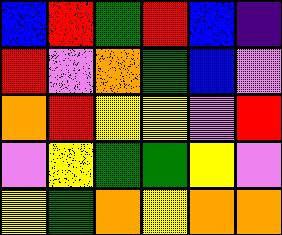[["blue", "red", "green", "red", "blue", "indigo"], ["red", "violet", "orange", "green", "blue", "violet"], ["orange", "red", "yellow", "yellow", "violet", "red"], ["violet", "yellow", "green", "green", "yellow", "violet"], ["yellow", "green", "orange", "yellow", "orange", "orange"]]